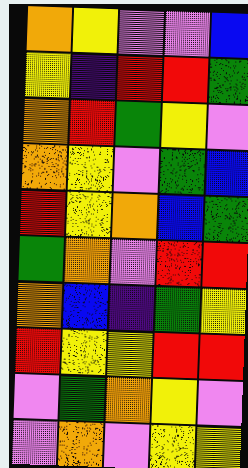[["orange", "yellow", "violet", "violet", "blue"], ["yellow", "indigo", "red", "red", "green"], ["orange", "red", "green", "yellow", "violet"], ["orange", "yellow", "violet", "green", "blue"], ["red", "yellow", "orange", "blue", "green"], ["green", "orange", "violet", "red", "red"], ["orange", "blue", "indigo", "green", "yellow"], ["red", "yellow", "yellow", "red", "red"], ["violet", "green", "orange", "yellow", "violet"], ["violet", "orange", "violet", "yellow", "yellow"]]